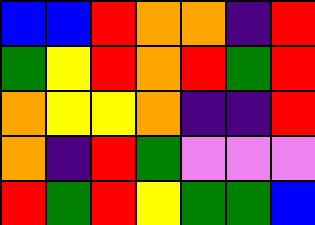[["blue", "blue", "red", "orange", "orange", "indigo", "red"], ["green", "yellow", "red", "orange", "red", "green", "red"], ["orange", "yellow", "yellow", "orange", "indigo", "indigo", "red"], ["orange", "indigo", "red", "green", "violet", "violet", "violet"], ["red", "green", "red", "yellow", "green", "green", "blue"]]